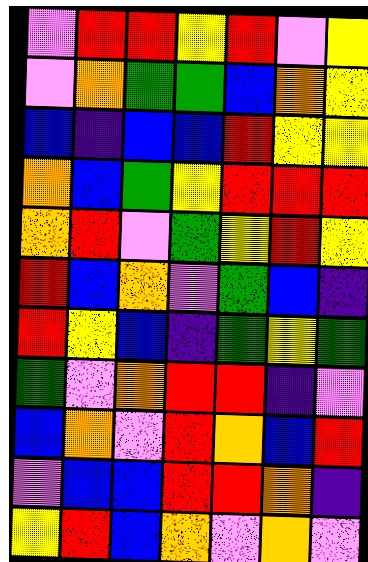[["violet", "red", "red", "yellow", "red", "violet", "yellow"], ["violet", "orange", "green", "green", "blue", "orange", "yellow"], ["blue", "indigo", "blue", "blue", "red", "yellow", "yellow"], ["orange", "blue", "green", "yellow", "red", "red", "red"], ["orange", "red", "violet", "green", "yellow", "red", "yellow"], ["red", "blue", "orange", "violet", "green", "blue", "indigo"], ["red", "yellow", "blue", "indigo", "green", "yellow", "green"], ["green", "violet", "orange", "red", "red", "indigo", "violet"], ["blue", "orange", "violet", "red", "orange", "blue", "red"], ["violet", "blue", "blue", "red", "red", "orange", "indigo"], ["yellow", "red", "blue", "orange", "violet", "orange", "violet"]]